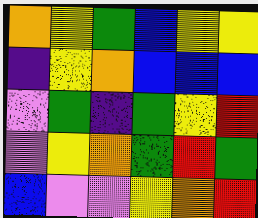[["orange", "yellow", "green", "blue", "yellow", "yellow"], ["indigo", "yellow", "orange", "blue", "blue", "blue"], ["violet", "green", "indigo", "green", "yellow", "red"], ["violet", "yellow", "orange", "green", "red", "green"], ["blue", "violet", "violet", "yellow", "orange", "red"]]